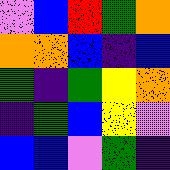[["violet", "blue", "red", "green", "orange"], ["orange", "orange", "blue", "indigo", "blue"], ["green", "indigo", "green", "yellow", "orange"], ["indigo", "green", "blue", "yellow", "violet"], ["blue", "blue", "violet", "green", "indigo"]]